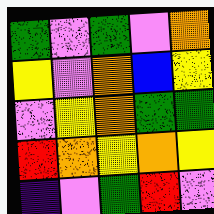[["green", "violet", "green", "violet", "orange"], ["yellow", "violet", "orange", "blue", "yellow"], ["violet", "yellow", "orange", "green", "green"], ["red", "orange", "yellow", "orange", "yellow"], ["indigo", "violet", "green", "red", "violet"]]